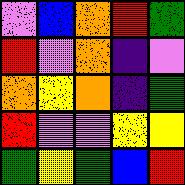[["violet", "blue", "orange", "red", "green"], ["red", "violet", "orange", "indigo", "violet"], ["orange", "yellow", "orange", "indigo", "green"], ["red", "violet", "violet", "yellow", "yellow"], ["green", "yellow", "green", "blue", "red"]]